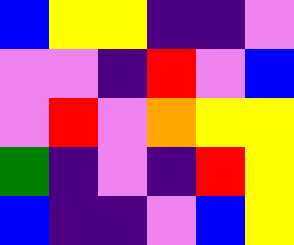[["blue", "yellow", "yellow", "indigo", "indigo", "violet"], ["violet", "violet", "indigo", "red", "violet", "blue"], ["violet", "red", "violet", "orange", "yellow", "yellow"], ["green", "indigo", "violet", "indigo", "red", "yellow"], ["blue", "indigo", "indigo", "violet", "blue", "yellow"]]